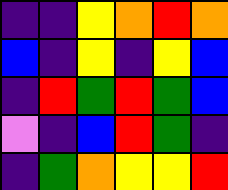[["indigo", "indigo", "yellow", "orange", "red", "orange"], ["blue", "indigo", "yellow", "indigo", "yellow", "blue"], ["indigo", "red", "green", "red", "green", "blue"], ["violet", "indigo", "blue", "red", "green", "indigo"], ["indigo", "green", "orange", "yellow", "yellow", "red"]]